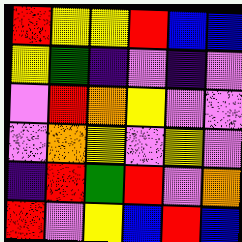[["red", "yellow", "yellow", "red", "blue", "blue"], ["yellow", "green", "indigo", "violet", "indigo", "violet"], ["violet", "red", "orange", "yellow", "violet", "violet"], ["violet", "orange", "yellow", "violet", "yellow", "violet"], ["indigo", "red", "green", "red", "violet", "orange"], ["red", "violet", "yellow", "blue", "red", "blue"]]